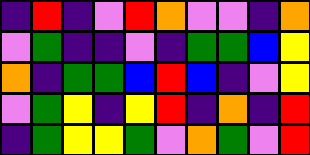[["indigo", "red", "indigo", "violet", "red", "orange", "violet", "violet", "indigo", "orange"], ["violet", "green", "indigo", "indigo", "violet", "indigo", "green", "green", "blue", "yellow"], ["orange", "indigo", "green", "green", "blue", "red", "blue", "indigo", "violet", "yellow"], ["violet", "green", "yellow", "indigo", "yellow", "red", "indigo", "orange", "indigo", "red"], ["indigo", "green", "yellow", "yellow", "green", "violet", "orange", "green", "violet", "red"]]